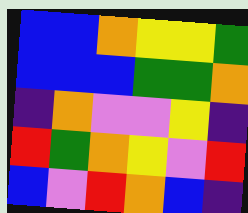[["blue", "blue", "orange", "yellow", "yellow", "green"], ["blue", "blue", "blue", "green", "green", "orange"], ["indigo", "orange", "violet", "violet", "yellow", "indigo"], ["red", "green", "orange", "yellow", "violet", "red"], ["blue", "violet", "red", "orange", "blue", "indigo"]]